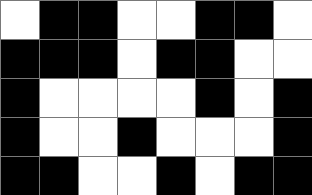[["white", "black", "black", "white", "white", "black", "black", "white"], ["black", "black", "black", "white", "black", "black", "white", "white"], ["black", "white", "white", "white", "white", "black", "white", "black"], ["black", "white", "white", "black", "white", "white", "white", "black"], ["black", "black", "white", "white", "black", "white", "black", "black"]]